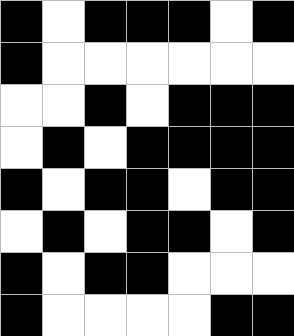[["black", "white", "black", "black", "black", "white", "black"], ["black", "white", "white", "white", "white", "white", "white"], ["white", "white", "black", "white", "black", "black", "black"], ["white", "black", "white", "black", "black", "black", "black"], ["black", "white", "black", "black", "white", "black", "black"], ["white", "black", "white", "black", "black", "white", "black"], ["black", "white", "black", "black", "white", "white", "white"], ["black", "white", "white", "white", "white", "black", "black"]]